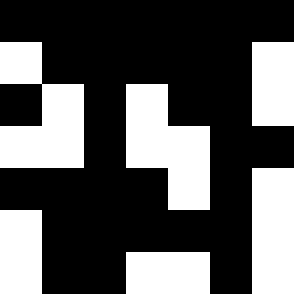[["black", "black", "black", "black", "black", "black", "black"], ["white", "black", "black", "black", "black", "black", "white"], ["black", "white", "black", "white", "black", "black", "white"], ["white", "white", "black", "white", "white", "black", "black"], ["black", "black", "black", "black", "white", "black", "white"], ["white", "black", "black", "black", "black", "black", "white"], ["white", "black", "black", "white", "white", "black", "white"]]